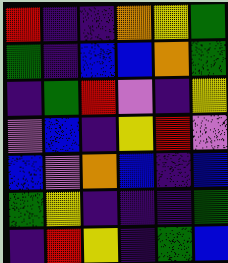[["red", "indigo", "indigo", "orange", "yellow", "green"], ["green", "indigo", "blue", "blue", "orange", "green"], ["indigo", "green", "red", "violet", "indigo", "yellow"], ["violet", "blue", "indigo", "yellow", "red", "violet"], ["blue", "violet", "orange", "blue", "indigo", "blue"], ["green", "yellow", "indigo", "indigo", "indigo", "green"], ["indigo", "red", "yellow", "indigo", "green", "blue"]]